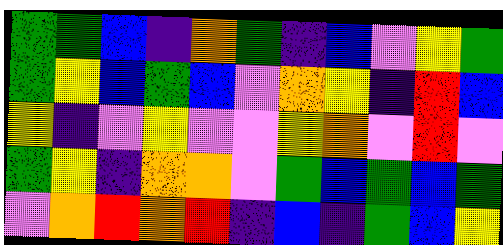[["green", "green", "blue", "indigo", "orange", "green", "indigo", "blue", "violet", "yellow", "green"], ["green", "yellow", "blue", "green", "blue", "violet", "orange", "yellow", "indigo", "red", "blue"], ["yellow", "indigo", "violet", "yellow", "violet", "violet", "yellow", "orange", "violet", "red", "violet"], ["green", "yellow", "indigo", "orange", "orange", "violet", "green", "blue", "green", "blue", "green"], ["violet", "orange", "red", "orange", "red", "indigo", "blue", "indigo", "green", "blue", "yellow"]]